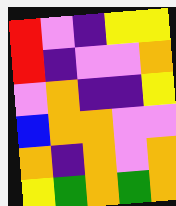[["red", "violet", "indigo", "yellow", "yellow"], ["red", "indigo", "violet", "violet", "orange"], ["violet", "orange", "indigo", "indigo", "yellow"], ["blue", "orange", "orange", "violet", "violet"], ["orange", "indigo", "orange", "violet", "orange"], ["yellow", "green", "orange", "green", "orange"]]